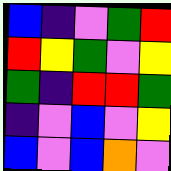[["blue", "indigo", "violet", "green", "red"], ["red", "yellow", "green", "violet", "yellow"], ["green", "indigo", "red", "red", "green"], ["indigo", "violet", "blue", "violet", "yellow"], ["blue", "violet", "blue", "orange", "violet"]]